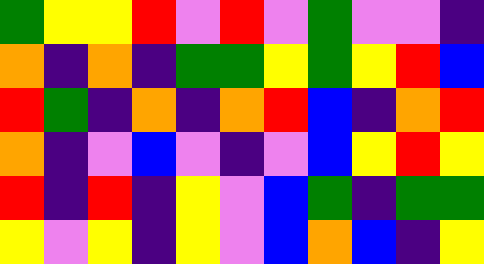[["green", "yellow", "yellow", "red", "violet", "red", "violet", "green", "violet", "violet", "indigo"], ["orange", "indigo", "orange", "indigo", "green", "green", "yellow", "green", "yellow", "red", "blue"], ["red", "green", "indigo", "orange", "indigo", "orange", "red", "blue", "indigo", "orange", "red"], ["orange", "indigo", "violet", "blue", "violet", "indigo", "violet", "blue", "yellow", "red", "yellow"], ["red", "indigo", "red", "indigo", "yellow", "violet", "blue", "green", "indigo", "green", "green"], ["yellow", "violet", "yellow", "indigo", "yellow", "violet", "blue", "orange", "blue", "indigo", "yellow"]]